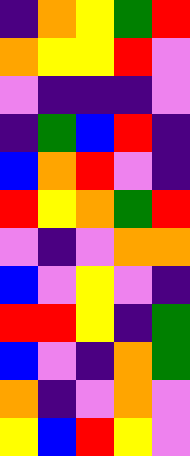[["indigo", "orange", "yellow", "green", "red"], ["orange", "yellow", "yellow", "red", "violet"], ["violet", "indigo", "indigo", "indigo", "violet"], ["indigo", "green", "blue", "red", "indigo"], ["blue", "orange", "red", "violet", "indigo"], ["red", "yellow", "orange", "green", "red"], ["violet", "indigo", "violet", "orange", "orange"], ["blue", "violet", "yellow", "violet", "indigo"], ["red", "red", "yellow", "indigo", "green"], ["blue", "violet", "indigo", "orange", "green"], ["orange", "indigo", "violet", "orange", "violet"], ["yellow", "blue", "red", "yellow", "violet"]]